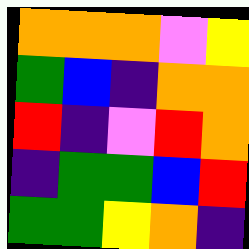[["orange", "orange", "orange", "violet", "yellow"], ["green", "blue", "indigo", "orange", "orange"], ["red", "indigo", "violet", "red", "orange"], ["indigo", "green", "green", "blue", "red"], ["green", "green", "yellow", "orange", "indigo"]]